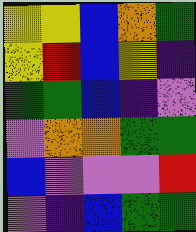[["yellow", "yellow", "blue", "orange", "green"], ["yellow", "red", "blue", "yellow", "indigo"], ["green", "green", "blue", "indigo", "violet"], ["violet", "orange", "orange", "green", "green"], ["blue", "violet", "violet", "violet", "red"], ["violet", "indigo", "blue", "green", "green"]]